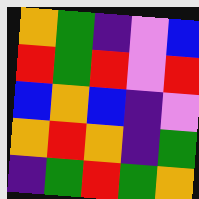[["orange", "green", "indigo", "violet", "blue"], ["red", "green", "red", "violet", "red"], ["blue", "orange", "blue", "indigo", "violet"], ["orange", "red", "orange", "indigo", "green"], ["indigo", "green", "red", "green", "orange"]]